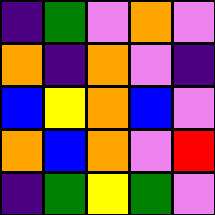[["indigo", "green", "violet", "orange", "violet"], ["orange", "indigo", "orange", "violet", "indigo"], ["blue", "yellow", "orange", "blue", "violet"], ["orange", "blue", "orange", "violet", "red"], ["indigo", "green", "yellow", "green", "violet"]]